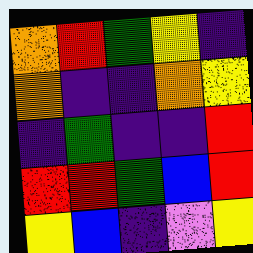[["orange", "red", "green", "yellow", "indigo"], ["orange", "indigo", "indigo", "orange", "yellow"], ["indigo", "green", "indigo", "indigo", "red"], ["red", "red", "green", "blue", "red"], ["yellow", "blue", "indigo", "violet", "yellow"]]